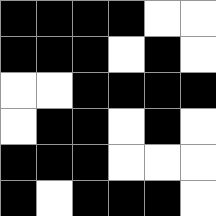[["black", "black", "black", "black", "white", "white"], ["black", "black", "black", "white", "black", "white"], ["white", "white", "black", "black", "black", "black"], ["white", "black", "black", "white", "black", "white"], ["black", "black", "black", "white", "white", "white"], ["black", "white", "black", "black", "black", "white"]]